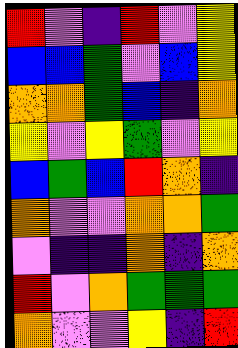[["red", "violet", "indigo", "red", "violet", "yellow"], ["blue", "blue", "green", "violet", "blue", "yellow"], ["orange", "orange", "green", "blue", "indigo", "orange"], ["yellow", "violet", "yellow", "green", "violet", "yellow"], ["blue", "green", "blue", "red", "orange", "indigo"], ["orange", "violet", "violet", "orange", "orange", "green"], ["violet", "indigo", "indigo", "orange", "indigo", "orange"], ["red", "violet", "orange", "green", "green", "green"], ["orange", "violet", "violet", "yellow", "indigo", "red"]]